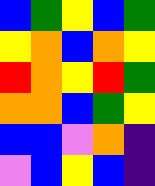[["blue", "green", "yellow", "blue", "green"], ["yellow", "orange", "blue", "orange", "yellow"], ["red", "orange", "yellow", "red", "green"], ["orange", "orange", "blue", "green", "yellow"], ["blue", "blue", "violet", "orange", "indigo"], ["violet", "blue", "yellow", "blue", "indigo"]]